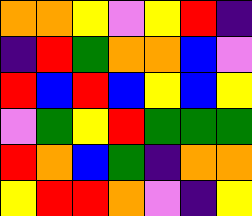[["orange", "orange", "yellow", "violet", "yellow", "red", "indigo"], ["indigo", "red", "green", "orange", "orange", "blue", "violet"], ["red", "blue", "red", "blue", "yellow", "blue", "yellow"], ["violet", "green", "yellow", "red", "green", "green", "green"], ["red", "orange", "blue", "green", "indigo", "orange", "orange"], ["yellow", "red", "red", "orange", "violet", "indigo", "yellow"]]